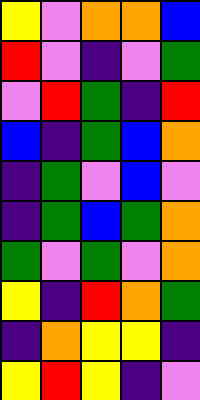[["yellow", "violet", "orange", "orange", "blue"], ["red", "violet", "indigo", "violet", "green"], ["violet", "red", "green", "indigo", "red"], ["blue", "indigo", "green", "blue", "orange"], ["indigo", "green", "violet", "blue", "violet"], ["indigo", "green", "blue", "green", "orange"], ["green", "violet", "green", "violet", "orange"], ["yellow", "indigo", "red", "orange", "green"], ["indigo", "orange", "yellow", "yellow", "indigo"], ["yellow", "red", "yellow", "indigo", "violet"]]